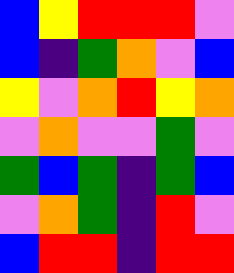[["blue", "yellow", "red", "red", "red", "violet"], ["blue", "indigo", "green", "orange", "violet", "blue"], ["yellow", "violet", "orange", "red", "yellow", "orange"], ["violet", "orange", "violet", "violet", "green", "violet"], ["green", "blue", "green", "indigo", "green", "blue"], ["violet", "orange", "green", "indigo", "red", "violet"], ["blue", "red", "red", "indigo", "red", "red"]]